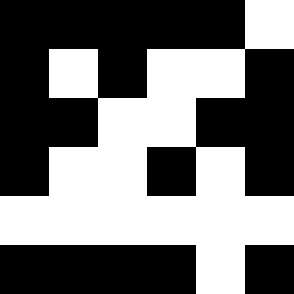[["black", "black", "black", "black", "black", "white"], ["black", "white", "black", "white", "white", "black"], ["black", "black", "white", "white", "black", "black"], ["black", "white", "white", "black", "white", "black"], ["white", "white", "white", "white", "white", "white"], ["black", "black", "black", "black", "white", "black"]]